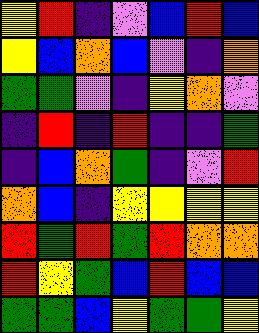[["yellow", "red", "indigo", "violet", "blue", "red", "blue"], ["yellow", "blue", "orange", "blue", "violet", "indigo", "orange"], ["green", "green", "violet", "indigo", "yellow", "orange", "violet"], ["indigo", "red", "indigo", "red", "indigo", "indigo", "green"], ["indigo", "blue", "orange", "green", "indigo", "violet", "red"], ["orange", "blue", "indigo", "yellow", "yellow", "yellow", "yellow"], ["red", "green", "red", "green", "red", "orange", "orange"], ["red", "yellow", "green", "blue", "red", "blue", "blue"], ["green", "green", "blue", "yellow", "green", "green", "yellow"]]